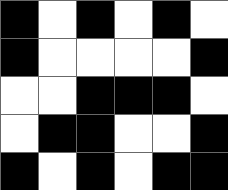[["black", "white", "black", "white", "black", "white"], ["black", "white", "white", "white", "white", "black"], ["white", "white", "black", "black", "black", "white"], ["white", "black", "black", "white", "white", "black"], ["black", "white", "black", "white", "black", "black"]]